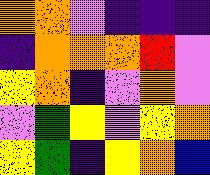[["orange", "orange", "violet", "indigo", "indigo", "indigo"], ["indigo", "orange", "orange", "orange", "red", "violet"], ["yellow", "orange", "indigo", "violet", "orange", "violet"], ["violet", "green", "yellow", "violet", "yellow", "orange"], ["yellow", "green", "indigo", "yellow", "orange", "blue"]]